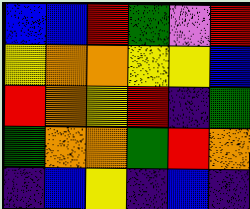[["blue", "blue", "red", "green", "violet", "red"], ["yellow", "orange", "orange", "yellow", "yellow", "blue"], ["red", "orange", "yellow", "red", "indigo", "green"], ["green", "orange", "orange", "green", "red", "orange"], ["indigo", "blue", "yellow", "indigo", "blue", "indigo"]]